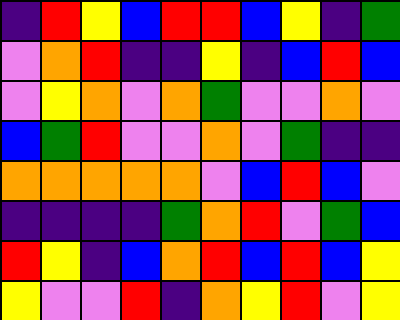[["indigo", "red", "yellow", "blue", "red", "red", "blue", "yellow", "indigo", "green"], ["violet", "orange", "red", "indigo", "indigo", "yellow", "indigo", "blue", "red", "blue"], ["violet", "yellow", "orange", "violet", "orange", "green", "violet", "violet", "orange", "violet"], ["blue", "green", "red", "violet", "violet", "orange", "violet", "green", "indigo", "indigo"], ["orange", "orange", "orange", "orange", "orange", "violet", "blue", "red", "blue", "violet"], ["indigo", "indigo", "indigo", "indigo", "green", "orange", "red", "violet", "green", "blue"], ["red", "yellow", "indigo", "blue", "orange", "red", "blue", "red", "blue", "yellow"], ["yellow", "violet", "violet", "red", "indigo", "orange", "yellow", "red", "violet", "yellow"]]